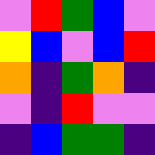[["violet", "red", "green", "blue", "violet"], ["yellow", "blue", "violet", "blue", "red"], ["orange", "indigo", "green", "orange", "indigo"], ["violet", "indigo", "red", "violet", "violet"], ["indigo", "blue", "green", "green", "indigo"]]